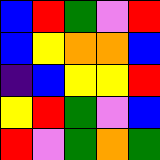[["blue", "red", "green", "violet", "red"], ["blue", "yellow", "orange", "orange", "blue"], ["indigo", "blue", "yellow", "yellow", "red"], ["yellow", "red", "green", "violet", "blue"], ["red", "violet", "green", "orange", "green"]]